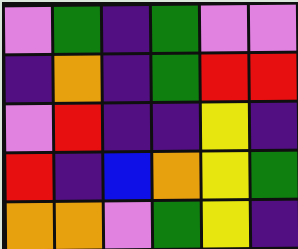[["violet", "green", "indigo", "green", "violet", "violet"], ["indigo", "orange", "indigo", "green", "red", "red"], ["violet", "red", "indigo", "indigo", "yellow", "indigo"], ["red", "indigo", "blue", "orange", "yellow", "green"], ["orange", "orange", "violet", "green", "yellow", "indigo"]]